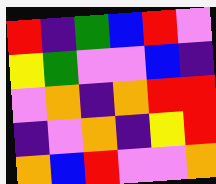[["red", "indigo", "green", "blue", "red", "violet"], ["yellow", "green", "violet", "violet", "blue", "indigo"], ["violet", "orange", "indigo", "orange", "red", "red"], ["indigo", "violet", "orange", "indigo", "yellow", "red"], ["orange", "blue", "red", "violet", "violet", "orange"]]